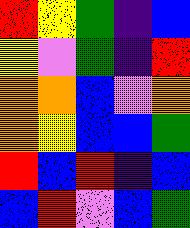[["red", "yellow", "green", "indigo", "blue"], ["yellow", "violet", "green", "indigo", "red"], ["orange", "orange", "blue", "violet", "orange"], ["orange", "yellow", "blue", "blue", "green"], ["red", "blue", "red", "indigo", "blue"], ["blue", "red", "violet", "blue", "green"]]